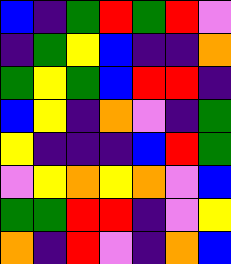[["blue", "indigo", "green", "red", "green", "red", "violet"], ["indigo", "green", "yellow", "blue", "indigo", "indigo", "orange"], ["green", "yellow", "green", "blue", "red", "red", "indigo"], ["blue", "yellow", "indigo", "orange", "violet", "indigo", "green"], ["yellow", "indigo", "indigo", "indigo", "blue", "red", "green"], ["violet", "yellow", "orange", "yellow", "orange", "violet", "blue"], ["green", "green", "red", "red", "indigo", "violet", "yellow"], ["orange", "indigo", "red", "violet", "indigo", "orange", "blue"]]